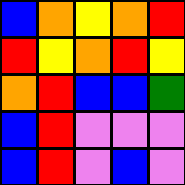[["blue", "orange", "yellow", "orange", "red"], ["red", "yellow", "orange", "red", "yellow"], ["orange", "red", "blue", "blue", "green"], ["blue", "red", "violet", "violet", "violet"], ["blue", "red", "violet", "blue", "violet"]]